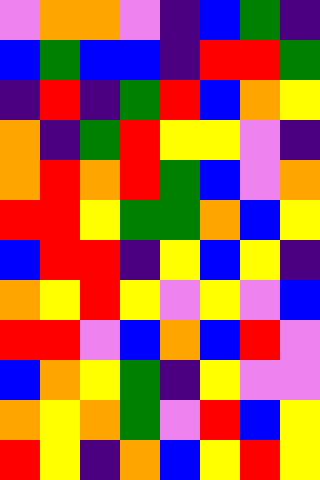[["violet", "orange", "orange", "violet", "indigo", "blue", "green", "indigo"], ["blue", "green", "blue", "blue", "indigo", "red", "red", "green"], ["indigo", "red", "indigo", "green", "red", "blue", "orange", "yellow"], ["orange", "indigo", "green", "red", "yellow", "yellow", "violet", "indigo"], ["orange", "red", "orange", "red", "green", "blue", "violet", "orange"], ["red", "red", "yellow", "green", "green", "orange", "blue", "yellow"], ["blue", "red", "red", "indigo", "yellow", "blue", "yellow", "indigo"], ["orange", "yellow", "red", "yellow", "violet", "yellow", "violet", "blue"], ["red", "red", "violet", "blue", "orange", "blue", "red", "violet"], ["blue", "orange", "yellow", "green", "indigo", "yellow", "violet", "violet"], ["orange", "yellow", "orange", "green", "violet", "red", "blue", "yellow"], ["red", "yellow", "indigo", "orange", "blue", "yellow", "red", "yellow"]]